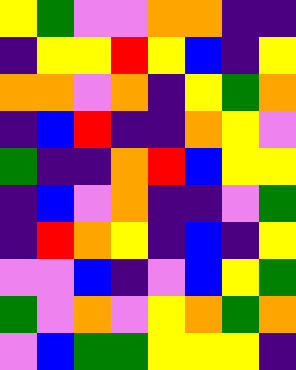[["yellow", "green", "violet", "violet", "orange", "orange", "indigo", "indigo"], ["indigo", "yellow", "yellow", "red", "yellow", "blue", "indigo", "yellow"], ["orange", "orange", "violet", "orange", "indigo", "yellow", "green", "orange"], ["indigo", "blue", "red", "indigo", "indigo", "orange", "yellow", "violet"], ["green", "indigo", "indigo", "orange", "red", "blue", "yellow", "yellow"], ["indigo", "blue", "violet", "orange", "indigo", "indigo", "violet", "green"], ["indigo", "red", "orange", "yellow", "indigo", "blue", "indigo", "yellow"], ["violet", "violet", "blue", "indigo", "violet", "blue", "yellow", "green"], ["green", "violet", "orange", "violet", "yellow", "orange", "green", "orange"], ["violet", "blue", "green", "green", "yellow", "yellow", "yellow", "indigo"]]